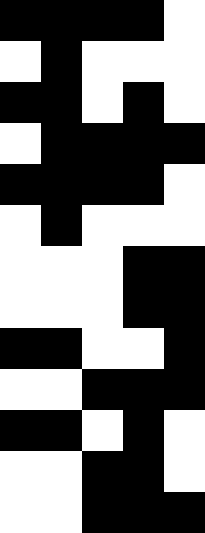[["black", "black", "black", "black", "white"], ["white", "black", "white", "white", "white"], ["black", "black", "white", "black", "white"], ["white", "black", "black", "black", "black"], ["black", "black", "black", "black", "white"], ["white", "black", "white", "white", "white"], ["white", "white", "white", "black", "black"], ["white", "white", "white", "black", "black"], ["black", "black", "white", "white", "black"], ["white", "white", "black", "black", "black"], ["black", "black", "white", "black", "white"], ["white", "white", "black", "black", "white"], ["white", "white", "black", "black", "black"]]